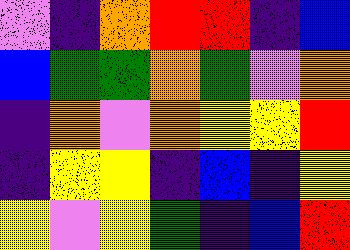[["violet", "indigo", "orange", "red", "red", "indigo", "blue"], ["blue", "green", "green", "orange", "green", "violet", "orange"], ["indigo", "orange", "violet", "orange", "yellow", "yellow", "red"], ["indigo", "yellow", "yellow", "indigo", "blue", "indigo", "yellow"], ["yellow", "violet", "yellow", "green", "indigo", "blue", "red"]]